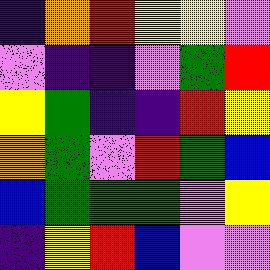[["indigo", "orange", "red", "yellow", "yellow", "violet"], ["violet", "indigo", "indigo", "violet", "green", "red"], ["yellow", "green", "indigo", "indigo", "red", "yellow"], ["orange", "green", "violet", "red", "green", "blue"], ["blue", "green", "green", "green", "violet", "yellow"], ["indigo", "yellow", "red", "blue", "violet", "violet"]]